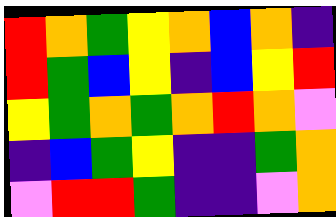[["red", "orange", "green", "yellow", "orange", "blue", "orange", "indigo"], ["red", "green", "blue", "yellow", "indigo", "blue", "yellow", "red"], ["yellow", "green", "orange", "green", "orange", "red", "orange", "violet"], ["indigo", "blue", "green", "yellow", "indigo", "indigo", "green", "orange"], ["violet", "red", "red", "green", "indigo", "indigo", "violet", "orange"]]